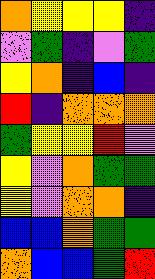[["orange", "yellow", "yellow", "yellow", "indigo"], ["violet", "green", "indigo", "violet", "green"], ["yellow", "orange", "indigo", "blue", "indigo"], ["red", "indigo", "orange", "orange", "orange"], ["green", "yellow", "yellow", "red", "violet"], ["yellow", "violet", "orange", "green", "green"], ["yellow", "violet", "orange", "orange", "indigo"], ["blue", "blue", "orange", "green", "green"], ["orange", "blue", "blue", "green", "red"]]